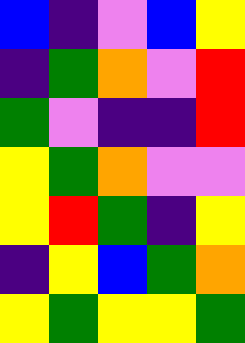[["blue", "indigo", "violet", "blue", "yellow"], ["indigo", "green", "orange", "violet", "red"], ["green", "violet", "indigo", "indigo", "red"], ["yellow", "green", "orange", "violet", "violet"], ["yellow", "red", "green", "indigo", "yellow"], ["indigo", "yellow", "blue", "green", "orange"], ["yellow", "green", "yellow", "yellow", "green"]]